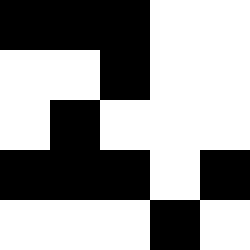[["black", "black", "black", "white", "white"], ["white", "white", "black", "white", "white"], ["white", "black", "white", "white", "white"], ["black", "black", "black", "white", "black"], ["white", "white", "white", "black", "white"]]